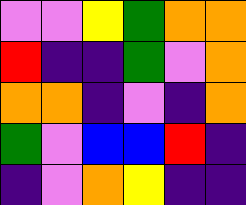[["violet", "violet", "yellow", "green", "orange", "orange"], ["red", "indigo", "indigo", "green", "violet", "orange"], ["orange", "orange", "indigo", "violet", "indigo", "orange"], ["green", "violet", "blue", "blue", "red", "indigo"], ["indigo", "violet", "orange", "yellow", "indigo", "indigo"]]